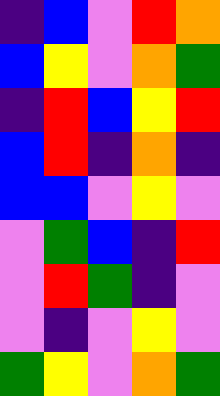[["indigo", "blue", "violet", "red", "orange"], ["blue", "yellow", "violet", "orange", "green"], ["indigo", "red", "blue", "yellow", "red"], ["blue", "red", "indigo", "orange", "indigo"], ["blue", "blue", "violet", "yellow", "violet"], ["violet", "green", "blue", "indigo", "red"], ["violet", "red", "green", "indigo", "violet"], ["violet", "indigo", "violet", "yellow", "violet"], ["green", "yellow", "violet", "orange", "green"]]